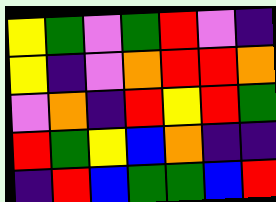[["yellow", "green", "violet", "green", "red", "violet", "indigo"], ["yellow", "indigo", "violet", "orange", "red", "red", "orange"], ["violet", "orange", "indigo", "red", "yellow", "red", "green"], ["red", "green", "yellow", "blue", "orange", "indigo", "indigo"], ["indigo", "red", "blue", "green", "green", "blue", "red"]]